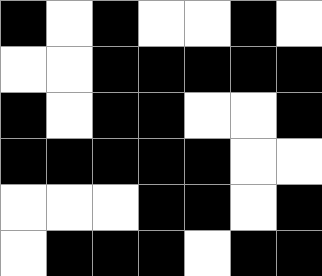[["black", "white", "black", "white", "white", "black", "white"], ["white", "white", "black", "black", "black", "black", "black"], ["black", "white", "black", "black", "white", "white", "black"], ["black", "black", "black", "black", "black", "white", "white"], ["white", "white", "white", "black", "black", "white", "black"], ["white", "black", "black", "black", "white", "black", "black"]]